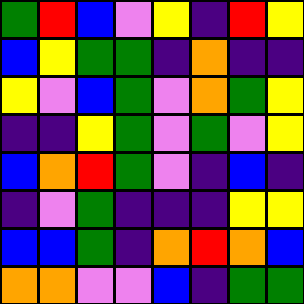[["green", "red", "blue", "violet", "yellow", "indigo", "red", "yellow"], ["blue", "yellow", "green", "green", "indigo", "orange", "indigo", "indigo"], ["yellow", "violet", "blue", "green", "violet", "orange", "green", "yellow"], ["indigo", "indigo", "yellow", "green", "violet", "green", "violet", "yellow"], ["blue", "orange", "red", "green", "violet", "indigo", "blue", "indigo"], ["indigo", "violet", "green", "indigo", "indigo", "indigo", "yellow", "yellow"], ["blue", "blue", "green", "indigo", "orange", "red", "orange", "blue"], ["orange", "orange", "violet", "violet", "blue", "indigo", "green", "green"]]